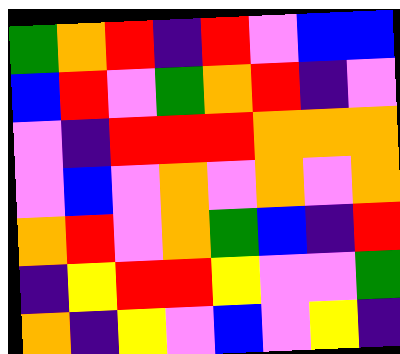[["green", "orange", "red", "indigo", "red", "violet", "blue", "blue"], ["blue", "red", "violet", "green", "orange", "red", "indigo", "violet"], ["violet", "indigo", "red", "red", "red", "orange", "orange", "orange"], ["violet", "blue", "violet", "orange", "violet", "orange", "violet", "orange"], ["orange", "red", "violet", "orange", "green", "blue", "indigo", "red"], ["indigo", "yellow", "red", "red", "yellow", "violet", "violet", "green"], ["orange", "indigo", "yellow", "violet", "blue", "violet", "yellow", "indigo"]]